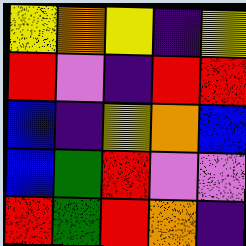[["yellow", "orange", "yellow", "indigo", "yellow"], ["red", "violet", "indigo", "red", "red"], ["blue", "indigo", "yellow", "orange", "blue"], ["blue", "green", "red", "violet", "violet"], ["red", "green", "red", "orange", "indigo"]]